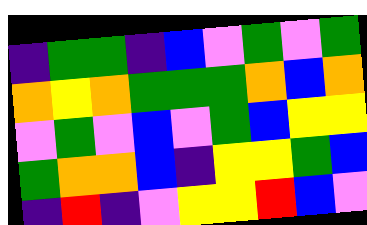[["indigo", "green", "green", "indigo", "blue", "violet", "green", "violet", "green"], ["orange", "yellow", "orange", "green", "green", "green", "orange", "blue", "orange"], ["violet", "green", "violet", "blue", "violet", "green", "blue", "yellow", "yellow"], ["green", "orange", "orange", "blue", "indigo", "yellow", "yellow", "green", "blue"], ["indigo", "red", "indigo", "violet", "yellow", "yellow", "red", "blue", "violet"]]